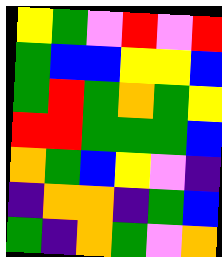[["yellow", "green", "violet", "red", "violet", "red"], ["green", "blue", "blue", "yellow", "yellow", "blue"], ["green", "red", "green", "orange", "green", "yellow"], ["red", "red", "green", "green", "green", "blue"], ["orange", "green", "blue", "yellow", "violet", "indigo"], ["indigo", "orange", "orange", "indigo", "green", "blue"], ["green", "indigo", "orange", "green", "violet", "orange"]]